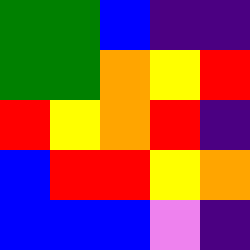[["green", "green", "blue", "indigo", "indigo"], ["green", "green", "orange", "yellow", "red"], ["red", "yellow", "orange", "red", "indigo"], ["blue", "red", "red", "yellow", "orange"], ["blue", "blue", "blue", "violet", "indigo"]]